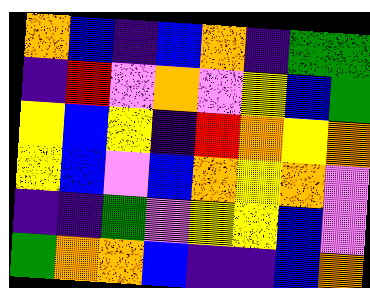[["orange", "blue", "indigo", "blue", "orange", "indigo", "green", "green"], ["indigo", "red", "violet", "orange", "violet", "yellow", "blue", "green"], ["yellow", "blue", "yellow", "indigo", "red", "orange", "yellow", "orange"], ["yellow", "blue", "violet", "blue", "orange", "yellow", "orange", "violet"], ["indigo", "indigo", "green", "violet", "yellow", "yellow", "blue", "violet"], ["green", "orange", "orange", "blue", "indigo", "indigo", "blue", "orange"]]